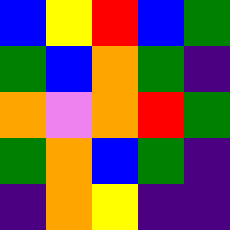[["blue", "yellow", "red", "blue", "green"], ["green", "blue", "orange", "green", "indigo"], ["orange", "violet", "orange", "red", "green"], ["green", "orange", "blue", "green", "indigo"], ["indigo", "orange", "yellow", "indigo", "indigo"]]